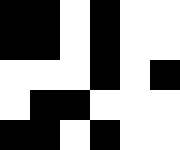[["black", "black", "white", "black", "white", "white"], ["black", "black", "white", "black", "white", "white"], ["white", "white", "white", "black", "white", "black"], ["white", "black", "black", "white", "white", "white"], ["black", "black", "white", "black", "white", "white"]]